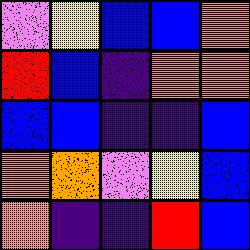[["violet", "yellow", "blue", "blue", "orange"], ["red", "blue", "indigo", "orange", "orange"], ["blue", "blue", "indigo", "indigo", "blue"], ["orange", "orange", "violet", "yellow", "blue"], ["orange", "indigo", "indigo", "red", "blue"]]